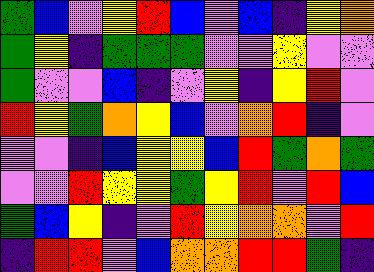[["green", "blue", "violet", "yellow", "red", "blue", "violet", "blue", "indigo", "yellow", "orange"], ["green", "yellow", "indigo", "green", "green", "green", "violet", "violet", "yellow", "violet", "violet"], ["green", "violet", "violet", "blue", "indigo", "violet", "yellow", "indigo", "yellow", "red", "violet"], ["red", "yellow", "green", "orange", "yellow", "blue", "violet", "orange", "red", "indigo", "violet"], ["violet", "violet", "indigo", "blue", "yellow", "yellow", "blue", "red", "green", "orange", "green"], ["violet", "violet", "red", "yellow", "yellow", "green", "yellow", "red", "violet", "red", "blue"], ["green", "blue", "yellow", "indigo", "violet", "red", "yellow", "orange", "orange", "violet", "red"], ["indigo", "red", "red", "violet", "blue", "orange", "orange", "red", "red", "green", "indigo"]]